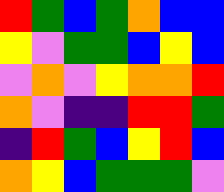[["red", "green", "blue", "green", "orange", "blue", "blue"], ["yellow", "violet", "green", "green", "blue", "yellow", "blue"], ["violet", "orange", "violet", "yellow", "orange", "orange", "red"], ["orange", "violet", "indigo", "indigo", "red", "red", "green"], ["indigo", "red", "green", "blue", "yellow", "red", "blue"], ["orange", "yellow", "blue", "green", "green", "green", "violet"]]